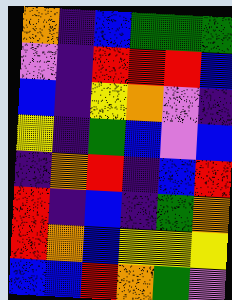[["orange", "indigo", "blue", "green", "green", "green"], ["violet", "indigo", "red", "red", "red", "blue"], ["blue", "indigo", "yellow", "orange", "violet", "indigo"], ["yellow", "indigo", "green", "blue", "violet", "blue"], ["indigo", "orange", "red", "indigo", "blue", "red"], ["red", "indigo", "blue", "indigo", "green", "orange"], ["red", "orange", "blue", "yellow", "yellow", "yellow"], ["blue", "blue", "red", "orange", "green", "violet"]]